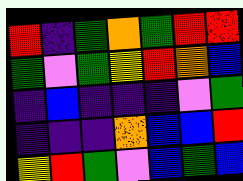[["red", "indigo", "green", "orange", "green", "red", "red"], ["green", "violet", "green", "yellow", "red", "orange", "blue"], ["indigo", "blue", "indigo", "indigo", "indigo", "violet", "green"], ["indigo", "indigo", "indigo", "orange", "blue", "blue", "red"], ["yellow", "red", "green", "violet", "blue", "green", "blue"]]